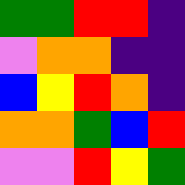[["green", "green", "red", "red", "indigo"], ["violet", "orange", "orange", "indigo", "indigo"], ["blue", "yellow", "red", "orange", "indigo"], ["orange", "orange", "green", "blue", "red"], ["violet", "violet", "red", "yellow", "green"]]